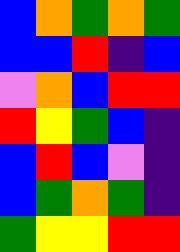[["blue", "orange", "green", "orange", "green"], ["blue", "blue", "red", "indigo", "blue"], ["violet", "orange", "blue", "red", "red"], ["red", "yellow", "green", "blue", "indigo"], ["blue", "red", "blue", "violet", "indigo"], ["blue", "green", "orange", "green", "indigo"], ["green", "yellow", "yellow", "red", "red"]]